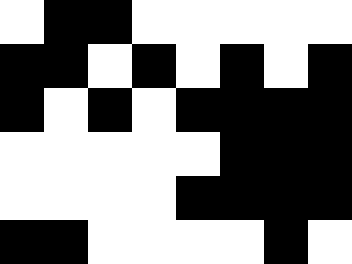[["white", "black", "black", "white", "white", "white", "white", "white"], ["black", "black", "white", "black", "white", "black", "white", "black"], ["black", "white", "black", "white", "black", "black", "black", "black"], ["white", "white", "white", "white", "white", "black", "black", "black"], ["white", "white", "white", "white", "black", "black", "black", "black"], ["black", "black", "white", "white", "white", "white", "black", "white"]]